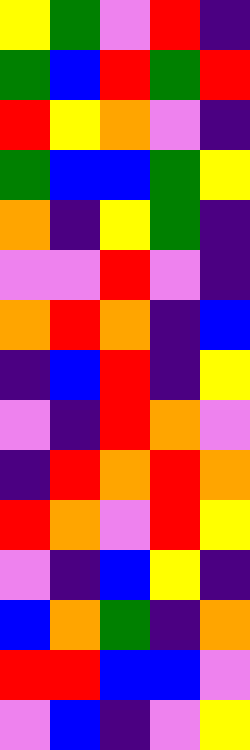[["yellow", "green", "violet", "red", "indigo"], ["green", "blue", "red", "green", "red"], ["red", "yellow", "orange", "violet", "indigo"], ["green", "blue", "blue", "green", "yellow"], ["orange", "indigo", "yellow", "green", "indigo"], ["violet", "violet", "red", "violet", "indigo"], ["orange", "red", "orange", "indigo", "blue"], ["indigo", "blue", "red", "indigo", "yellow"], ["violet", "indigo", "red", "orange", "violet"], ["indigo", "red", "orange", "red", "orange"], ["red", "orange", "violet", "red", "yellow"], ["violet", "indigo", "blue", "yellow", "indigo"], ["blue", "orange", "green", "indigo", "orange"], ["red", "red", "blue", "blue", "violet"], ["violet", "blue", "indigo", "violet", "yellow"]]